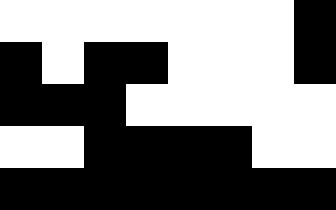[["white", "white", "white", "white", "white", "white", "white", "black"], ["black", "white", "black", "black", "white", "white", "white", "black"], ["black", "black", "black", "white", "white", "white", "white", "white"], ["white", "white", "black", "black", "black", "black", "white", "white"], ["black", "black", "black", "black", "black", "black", "black", "black"]]